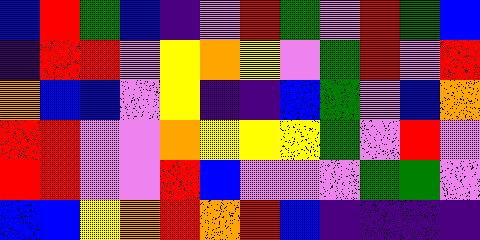[["blue", "red", "green", "blue", "indigo", "violet", "red", "green", "violet", "red", "green", "blue"], ["indigo", "red", "red", "violet", "yellow", "orange", "yellow", "violet", "green", "red", "violet", "red"], ["orange", "blue", "blue", "violet", "yellow", "indigo", "indigo", "blue", "green", "violet", "blue", "orange"], ["red", "red", "violet", "violet", "orange", "yellow", "yellow", "yellow", "green", "violet", "red", "violet"], ["red", "red", "violet", "violet", "red", "blue", "violet", "violet", "violet", "green", "green", "violet"], ["blue", "blue", "yellow", "orange", "red", "orange", "red", "blue", "indigo", "indigo", "indigo", "indigo"]]